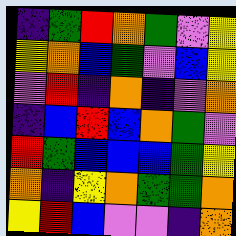[["indigo", "green", "red", "orange", "green", "violet", "yellow"], ["yellow", "orange", "blue", "green", "violet", "blue", "yellow"], ["violet", "red", "indigo", "orange", "indigo", "violet", "orange"], ["indigo", "blue", "red", "blue", "orange", "green", "violet"], ["red", "green", "blue", "blue", "blue", "green", "yellow"], ["orange", "indigo", "yellow", "orange", "green", "green", "orange"], ["yellow", "red", "blue", "violet", "violet", "indigo", "orange"]]